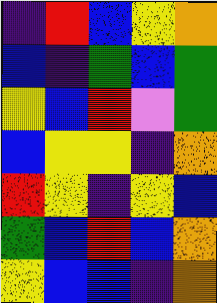[["indigo", "red", "blue", "yellow", "orange"], ["blue", "indigo", "green", "blue", "green"], ["yellow", "blue", "red", "violet", "green"], ["blue", "yellow", "yellow", "indigo", "orange"], ["red", "yellow", "indigo", "yellow", "blue"], ["green", "blue", "red", "blue", "orange"], ["yellow", "blue", "blue", "indigo", "orange"]]